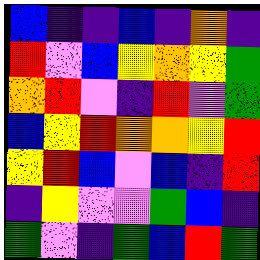[["blue", "indigo", "indigo", "blue", "indigo", "orange", "indigo"], ["red", "violet", "blue", "yellow", "orange", "yellow", "green"], ["orange", "red", "violet", "indigo", "red", "violet", "green"], ["blue", "yellow", "red", "orange", "orange", "yellow", "red"], ["yellow", "red", "blue", "violet", "blue", "indigo", "red"], ["indigo", "yellow", "violet", "violet", "green", "blue", "indigo"], ["green", "violet", "indigo", "green", "blue", "red", "green"]]